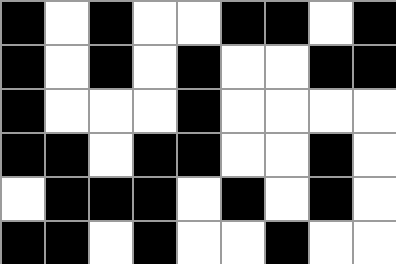[["black", "white", "black", "white", "white", "black", "black", "white", "black"], ["black", "white", "black", "white", "black", "white", "white", "black", "black"], ["black", "white", "white", "white", "black", "white", "white", "white", "white"], ["black", "black", "white", "black", "black", "white", "white", "black", "white"], ["white", "black", "black", "black", "white", "black", "white", "black", "white"], ["black", "black", "white", "black", "white", "white", "black", "white", "white"]]